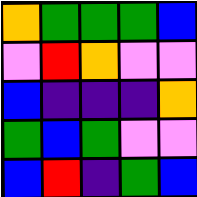[["orange", "green", "green", "green", "blue"], ["violet", "red", "orange", "violet", "violet"], ["blue", "indigo", "indigo", "indigo", "orange"], ["green", "blue", "green", "violet", "violet"], ["blue", "red", "indigo", "green", "blue"]]